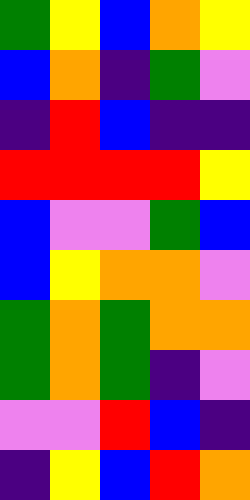[["green", "yellow", "blue", "orange", "yellow"], ["blue", "orange", "indigo", "green", "violet"], ["indigo", "red", "blue", "indigo", "indigo"], ["red", "red", "red", "red", "yellow"], ["blue", "violet", "violet", "green", "blue"], ["blue", "yellow", "orange", "orange", "violet"], ["green", "orange", "green", "orange", "orange"], ["green", "orange", "green", "indigo", "violet"], ["violet", "violet", "red", "blue", "indigo"], ["indigo", "yellow", "blue", "red", "orange"]]